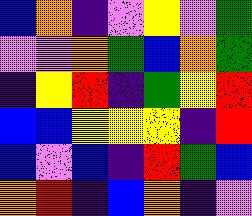[["blue", "orange", "indigo", "violet", "yellow", "violet", "green"], ["violet", "violet", "orange", "green", "blue", "orange", "green"], ["indigo", "yellow", "red", "indigo", "green", "yellow", "red"], ["blue", "blue", "yellow", "yellow", "yellow", "indigo", "red"], ["blue", "violet", "blue", "indigo", "red", "green", "blue"], ["orange", "red", "indigo", "blue", "orange", "indigo", "violet"]]